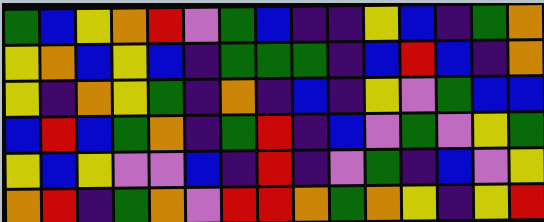[["green", "blue", "yellow", "orange", "red", "violet", "green", "blue", "indigo", "indigo", "yellow", "blue", "indigo", "green", "orange"], ["yellow", "orange", "blue", "yellow", "blue", "indigo", "green", "green", "green", "indigo", "blue", "red", "blue", "indigo", "orange"], ["yellow", "indigo", "orange", "yellow", "green", "indigo", "orange", "indigo", "blue", "indigo", "yellow", "violet", "green", "blue", "blue"], ["blue", "red", "blue", "green", "orange", "indigo", "green", "red", "indigo", "blue", "violet", "green", "violet", "yellow", "green"], ["yellow", "blue", "yellow", "violet", "violet", "blue", "indigo", "red", "indigo", "violet", "green", "indigo", "blue", "violet", "yellow"], ["orange", "red", "indigo", "green", "orange", "violet", "red", "red", "orange", "green", "orange", "yellow", "indigo", "yellow", "red"]]